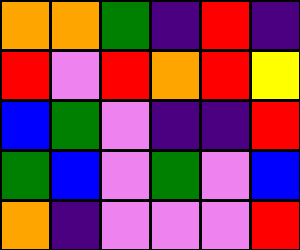[["orange", "orange", "green", "indigo", "red", "indigo"], ["red", "violet", "red", "orange", "red", "yellow"], ["blue", "green", "violet", "indigo", "indigo", "red"], ["green", "blue", "violet", "green", "violet", "blue"], ["orange", "indigo", "violet", "violet", "violet", "red"]]